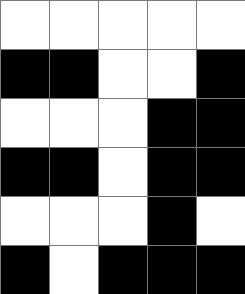[["white", "white", "white", "white", "white"], ["black", "black", "white", "white", "black"], ["white", "white", "white", "black", "black"], ["black", "black", "white", "black", "black"], ["white", "white", "white", "black", "white"], ["black", "white", "black", "black", "black"]]